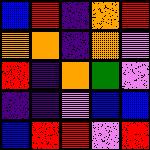[["blue", "red", "indigo", "orange", "red"], ["orange", "orange", "indigo", "orange", "violet"], ["red", "indigo", "orange", "green", "violet"], ["indigo", "indigo", "violet", "blue", "blue"], ["blue", "red", "red", "violet", "red"]]